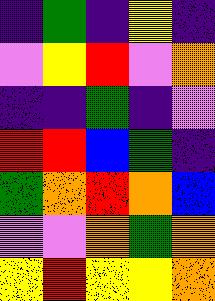[["indigo", "green", "indigo", "yellow", "indigo"], ["violet", "yellow", "red", "violet", "orange"], ["indigo", "indigo", "green", "indigo", "violet"], ["red", "red", "blue", "green", "indigo"], ["green", "orange", "red", "orange", "blue"], ["violet", "violet", "orange", "green", "orange"], ["yellow", "red", "yellow", "yellow", "orange"]]